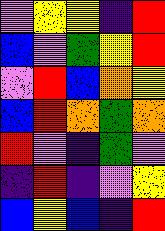[["violet", "yellow", "yellow", "indigo", "red"], ["blue", "violet", "green", "yellow", "red"], ["violet", "red", "blue", "orange", "yellow"], ["blue", "red", "orange", "green", "orange"], ["red", "violet", "indigo", "green", "violet"], ["indigo", "red", "indigo", "violet", "yellow"], ["blue", "yellow", "blue", "indigo", "red"]]